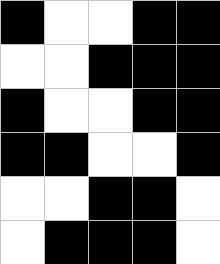[["black", "white", "white", "black", "black"], ["white", "white", "black", "black", "black"], ["black", "white", "white", "black", "black"], ["black", "black", "white", "white", "black"], ["white", "white", "black", "black", "white"], ["white", "black", "black", "black", "white"]]